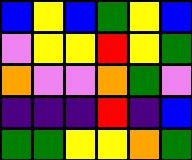[["blue", "yellow", "blue", "green", "yellow", "blue"], ["violet", "yellow", "yellow", "red", "yellow", "green"], ["orange", "violet", "violet", "orange", "green", "violet"], ["indigo", "indigo", "indigo", "red", "indigo", "blue"], ["green", "green", "yellow", "yellow", "orange", "green"]]